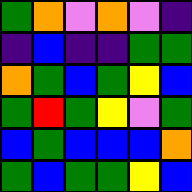[["green", "orange", "violet", "orange", "violet", "indigo"], ["indigo", "blue", "indigo", "indigo", "green", "green"], ["orange", "green", "blue", "green", "yellow", "blue"], ["green", "red", "green", "yellow", "violet", "green"], ["blue", "green", "blue", "blue", "blue", "orange"], ["green", "blue", "green", "green", "yellow", "blue"]]